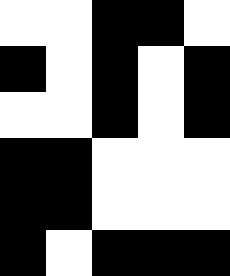[["white", "white", "black", "black", "white"], ["black", "white", "black", "white", "black"], ["white", "white", "black", "white", "black"], ["black", "black", "white", "white", "white"], ["black", "black", "white", "white", "white"], ["black", "white", "black", "black", "black"]]